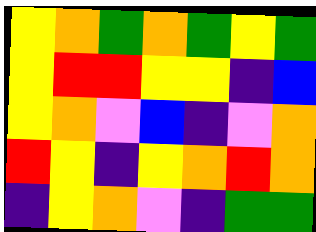[["yellow", "orange", "green", "orange", "green", "yellow", "green"], ["yellow", "red", "red", "yellow", "yellow", "indigo", "blue"], ["yellow", "orange", "violet", "blue", "indigo", "violet", "orange"], ["red", "yellow", "indigo", "yellow", "orange", "red", "orange"], ["indigo", "yellow", "orange", "violet", "indigo", "green", "green"]]